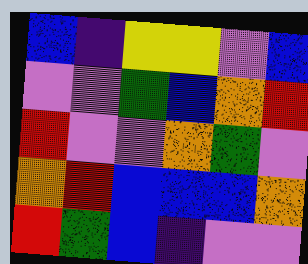[["blue", "indigo", "yellow", "yellow", "violet", "blue"], ["violet", "violet", "green", "blue", "orange", "red"], ["red", "violet", "violet", "orange", "green", "violet"], ["orange", "red", "blue", "blue", "blue", "orange"], ["red", "green", "blue", "indigo", "violet", "violet"]]